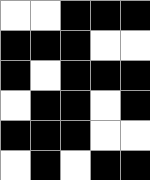[["white", "white", "black", "black", "black"], ["black", "black", "black", "white", "white"], ["black", "white", "black", "black", "black"], ["white", "black", "black", "white", "black"], ["black", "black", "black", "white", "white"], ["white", "black", "white", "black", "black"]]